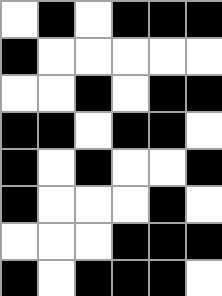[["white", "black", "white", "black", "black", "black"], ["black", "white", "white", "white", "white", "white"], ["white", "white", "black", "white", "black", "black"], ["black", "black", "white", "black", "black", "white"], ["black", "white", "black", "white", "white", "black"], ["black", "white", "white", "white", "black", "white"], ["white", "white", "white", "black", "black", "black"], ["black", "white", "black", "black", "black", "white"]]